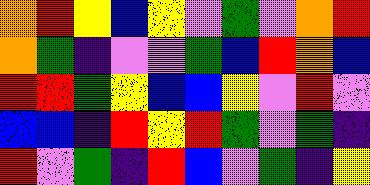[["orange", "red", "yellow", "blue", "yellow", "violet", "green", "violet", "orange", "red"], ["orange", "green", "indigo", "violet", "violet", "green", "blue", "red", "orange", "blue"], ["red", "red", "green", "yellow", "blue", "blue", "yellow", "violet", "red", "violet"], ["blue", "blue", "indigo", "red", "yellow", "red", "green", "violet", "green", "indigo"], ["red", "violet", "green", "indigo", "red", "blue", "violet", "green", "indigo", "yellow"]]